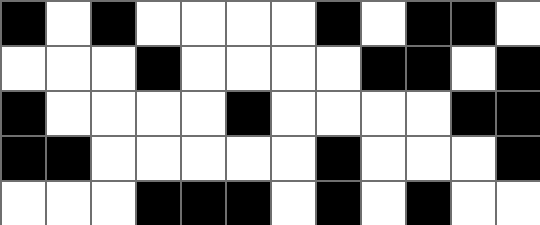[["black", "white", "black", "white", "white", "white", "white", "black", "white", "black", "black", "white"], ["white", "white", "white", "black", "white", "white", "white", "white", "black", "black", "white", "black"], ["black", "white", "white", "white", "white", "black", "white", "white", "white", "white", "black", "black"], ["black", "black", "white", "white", "white", "white", "white", "black", "white", "white", "white", "black"], ["white", "white", "white", "black", "black", "black", "white", "black", "white", "black", "white", "white"]]